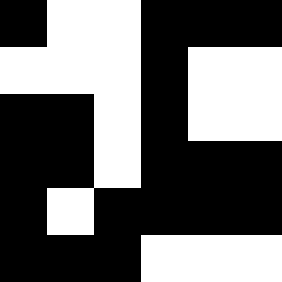[["black", "white", "white", "black", "black", "black"], ["white", "white", "white", "black", "white", "white"], ["black", "black", "white", "black", "white", "white"], ["black", "black", "white", "black", "black", "black"], ["black", "white", "black", "black", "black", "black"], ["black", "black", "black", "white", "white", "white"]]